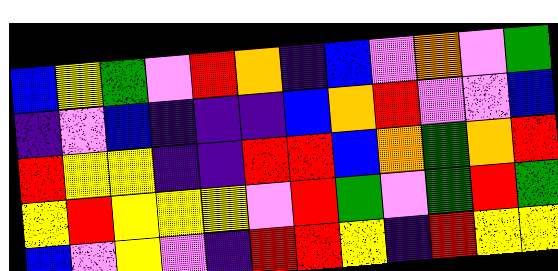[["blue", "yellow", "green", "violet", "red", "orange", "indigo", "blue", "violet", "orange", "violet", "green"], ["indigo", "violet", "blue", "indigo", "indigo", "indigo", "blue", "orange", "red", "violet", "violet", "blue"], ["red", "yellow", "yellow", "indigo", "indigo", "red", "red", "blue", "orange", "green", "orange", "red"], ["yellow", "red", "yellow", "yellow", "yellow", "violet", "red", "green", "violet", "green", "red", "green"], ["blue", "violet", "yellow", "violet", "indigo", "red", "red", "yellow", "indigo", "red", "yellow", "yellow"]]